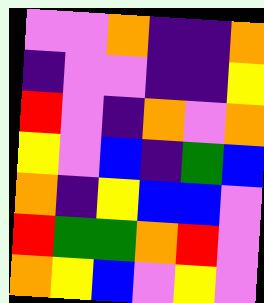[["violet", "violet", "orange", "indigo", "indigo", "orange"], ["indigo", "violet", "violet", "indigo", "indigo", "yellow"], ["red", "violet", "indigo", "orange", "violet", "orange"], ["yellow", "violet", "blue", "indigo", "green", "blue"], ["orange", "indigo", "yellow", "blue", "blue", "violet"], ["red", "green", "green", "orange", "red", "violet"], ["orange", "yellow", "blue", "violet", "yellow", "violet"]]